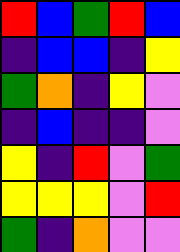[["red", "blue", "green", "red", "blue"], ["indigo", "blue", "blue", "indigo", "yellow"], ["green", "orange", "indigo", "yellow", "violet"], ["indigo", "blue", "indigo", "indigo", "violet"], ["yellow", "indigo", "red", "violet", "green"], ["yellow", "yellow", "yellow", "violet", "red"], ["green", "indigo", "orange", "violet", "violet"]]